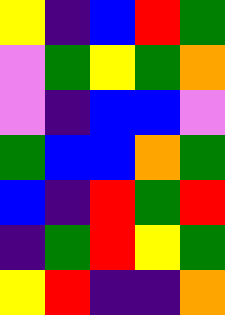[["yellow", "indigo", "blue", "red", "green"], ["violet", "green", "yellow", "green", "orange"], ["violet", "indigo", "blue", "blue", "violet"], ["green", "blue", "blue", "orange", "green"], ["blue", "indigo", "red", "green", "red"], ["indigo", "green", "red", "yellow", "green"], ["yellow", "red", "indigo", "indigo", "orange"]]